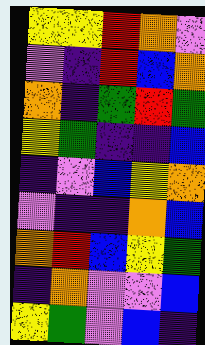[["yellow", "yellow", "red", "orange", "violet"], ["violet", "indigo", "red", "blue", "orange"], ["orange", "indigo", "green", "red", "green"], ["yellow", "green", "indigo", "indigo", "blue"], ["indigo", "violet", "blue", "yellow", "orange"], ["violet", "indigo", "indigo", "orange", "blue"], ["orange", "red", "blue", "yellow", "green"], ["indigo", "orange", "violet", "violet", "blue"], ["yellow", "green", "violet", "blue", "indigo"]]